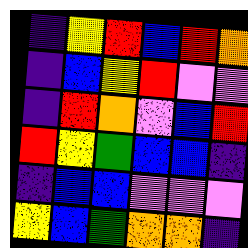[["indigo", "yellow", "red", "blue", "red", "orange"], ["indigo", "blue", "yellow", "red", "violet", "violet"], ["indigo", "red", "orange", "violet", "blue", "red"], ["red", "yellow", "green", "blue", "blue", "indigo"], ["indigo", "blue", "blue", "violet", "violet", "violet"], ["yellow", "blue", "green", "orange", "orange", "indigo"]]